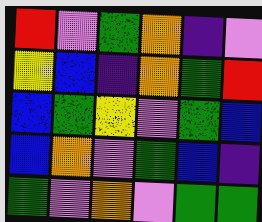[["red", "violet", "green", "orange", "indigo", "violet"], ["yellow", "blue", "indigo", "orange", "green", "red"], ["blue", "green", "yellow", "violet", "green", "blue"], ["blue", "orange", "violet", "green", "blue", "indigo"], ["green", "violet", "orange", "violet", "green", "green"]]